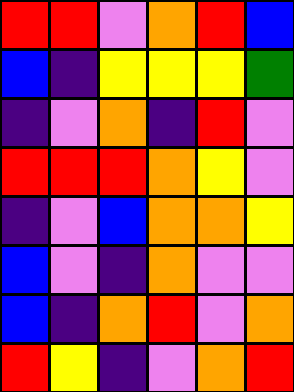[["red", "red", "violet", "orange", "red", "blue"], ["blue", "indigo", "yellow", "yellow", "yellow", "green"], ["indigo", "violet", "orange", "indigo", "red", "violet"], ["red", "red", "red", "orange", "yellow", "violet"], ["indigo", "violet", "blue", "orange", "orange", "yellow"], ["blue", "violet", "indigo", "orange", "violet", "violet"], ["blue", "indigo", "orange", "red", "violet", "orange"], ["red", "yellow", "indigo", "violet", "orange", "red"]]